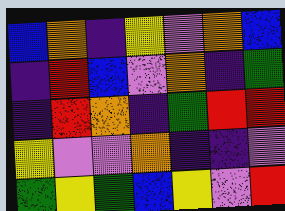[["blue", "orange", "indigo", "yellow", "violet", "orange", "blue"], ["indigo", "red", "blue", "violet", "orange", "indigo", "green"], ["indigo", "red", "orange", "indigo", "green", "red", "red"], ["yellow", "violet", "violet", "orange", "indigo", "indigo", "violet"], ["green", "yellow", "green", "blue", "yellow", "violet", "red"]]